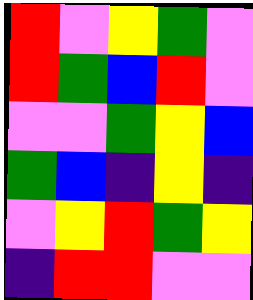[["red", "violet", "yellow", "green", "violet"], ["red", "green", "blue", "red", "violet"], ["violet", "violet", "green", "yellow", "blue"], ["green", "blue", "indigo", "yellow", "indigo"], ["violet", "yellow", "red", "green", "yellow"], ["indigo", "red", "red", "violet", "violet"]]